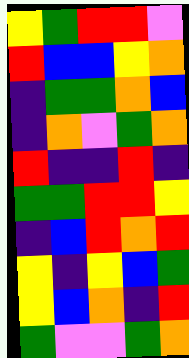[["yellow", "green", "red", "red", "violet"], ["red", "blue", "blue", "yellow", "orange"], ["indigo", "green", "green", "orange", "blue"], ["indigo", "orange", "violet", "green", "orange"], ["red", "indigo", "indigo", "red", "indigo"], ["green", "green", "red", "red", "yellow"], ["indigo", "blue", "red", "orange", "red"], ["yellow", "indigo", "yellow", "blue", "green"], ["yellow", "blue", "orange", "indigo", "red"], ["green", "violet", "violet", "green", "orange"]]